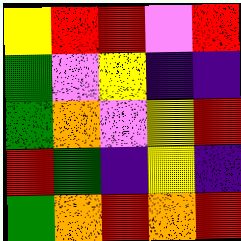[["yellow", "red", "red", "violet", "red"], ["green", "violet", "yellow", "indigo", "indigo"], ["green", "orange", "violet", "yellow", "red"], ["red", "green", "indigo", "yellow", "indigo"], ["green", "orange", "red", "orange", "red"]]